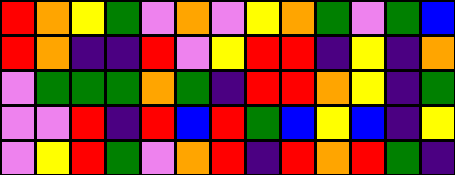[["red", "orange", "yellow", "green", "violet", "orange", "violet", "yellow", "orange", "green", "violet", "green", "blue"], ["red", "orange", "indigo", "indigo", "red", "violet", "yellow", "red", "red", "indigo", "yellow", "indigo", "orange"], ["violet", "green", "green", "green", "orange", "green", "indigo", "red", "red", "orange", "yellow", "indigo", "green"], ["violet", "violet", "red", "indigo", "red", "blue", "red", "green", "blue", "yellow", "blue", "indigo", "yellow"], ["violet", "yellow", "red", "green", "violet", "orange", "red", "indigo", "red", "orange", "red", "green", "indigo"]]